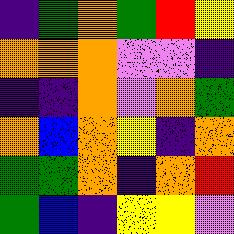[["indigo", "green", "orange", "green", "red", "yellow"], ["orange", "orange", "orange", "violet", "violet", "indigo"], ["indigo", "indigo", "orange", "violet", "orange", "green"], ["orange", "blue", "orange", "yellow", "indigo", "orange"], ["green", "green", "orange", "indigo", "orange", "red"], ["green", "blue", "indigo", "yellow", "yellow", "violet"]]